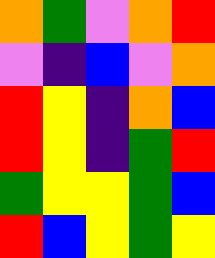[["orange", "green", "violet", "orange", "red"], ["violet", "indigo", "blue", "violet", "orange"], ["red", "yellow", "indigo", "orange", "blue"], ["red", "yellow", "indigo", "green", "red"], ["green", "yellow", "yellow", "green", "blue"], ["red", "blue", "yellow", "green", "yellow"]]